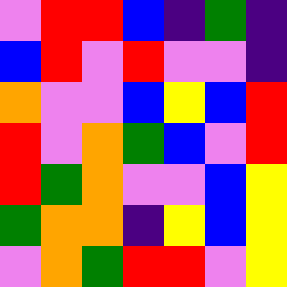[["violet", "red", "red", "blue", "indigo", "green", "indigo"], ["blue", "red", "violet", "red", "violet", "violet", "indigo"], ["orange", "violet", "violet", "blue", "yellow", "blue", "red"], ["red", "violet", "orange", "green", "blue", "violet", "red"], ["red", "green", "orange", "violet", "violet", "blue", "yellow"], ["green", "orange", "orange", "indigo", "yellow", "blue", "yellow"], ["violet", "orange", "green", "red", "red", "violet", "yellow"]]